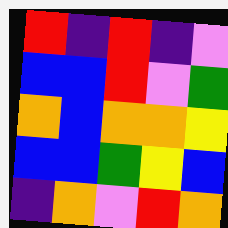[["red", "indigo", "red", "indigo", "violet"], ["blue", "blue", "red", "violet", "green"], ["orange", "blue", "orange", "orange", "yellow"], ["blue", "blue", "green", "yellow", "blue"], ["indigo", "orange", "violet", "red", "orange"]]